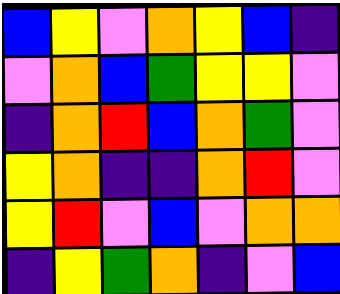[["blue", "yellow", "violet", "orange", "yellow", "blue", "indigo"], ["violet", "orange", "blue", "green", "yellow", "yellow", "violet"], ["indigo", "orange", "red", "blue", "orange", "green", "violet"], ["yellow", "orange", "indigo", "indigo", "orange", "red", "violet"], ["yellow", "red", "violet", "blue", "violet", "orange", "orange"], ["indigo", "yellow", "green", "orange", "indigo", "violet", "blue"]]